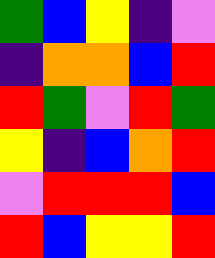[["green", "blue", "yellow", "indigo", "violet"], ["indigo", "orange", "orange", "blue", "red"], ["red", "green", "violet", "red", "green"], ["yellow", "indigo", "blue", "orange", "red"], ["violet", "red", "red", "red", "blue"], ["red", "blue", "yellow", "yellow", "red"]]